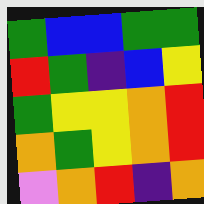[["green", "blue", "blue", "green", "green"], ["red", "green", "indigo", "blue", "yellow"], ["green", "yellow", "yellow", "orange", "red"], ["orange", "green", "yellow", "orange", "red"], ["violet", "orange", "red", "indigo", "orange"]]